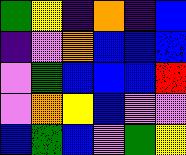[["green", "yellow", "indigo", "orange", "indigo", "blue"], ["indigo", "violet", "orange", "blue", "blue", "blue"], ["violet", "green", "blue", "blue", "blue", "red"], ["violet", "orange", "yellow", "blue", "violet", "violet"], ["blue", "green", "blue", "violet", "green", "yellow"]]